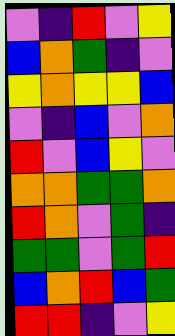[["violet", "indigo", "red", "violet", "yellow"], ["blue", "orange", "green", "indigo", "violet"], ["yellow", "orange", "yellow", "yellow", "blue"], ["violet", "indigo", "blue", "violet", "orange"], ["red", "violet", "blue", "yellow", "violet"], ["orange", "orange", "green", "green", "orange"], ["red", "orange", "violet", "green", "indigo"], ["green", "green", "violet", "green", "red"], ["blue", "orange", "red", "blue", "green"], ["red", "red", "indigo", "violet", "yellow"]]